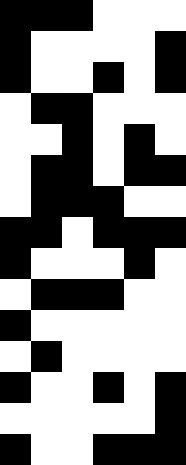[["black", "black", "black", "white", "white", "white"], ["black", "white", "white", "white", "white", "black"], ["black", "white", "white", "black", "white", "black"], ["white", "black", "black", "white", "white", "white"], ["white", "white", "black", "white", "black", "white"], ["white", "black", "black", "white", "black", "black"], ["white", "black", "black", "black", "white", "white"], ["black", "black", "white", "black", "black", "black"], ["black", "white", "white", "white", "black", "white"], ["white", "black", "black", "black", "white", "white"], ["black", "white", "white", "white", "white", "white"], ["white", "black", "white", "white", "white", "white"], ["black", "white", "white", "black", "white", "black"], ["white", "white", "white", "white", "white", "black"], ["black", "white", "white", "black", "black", "black"]]